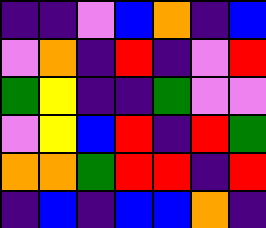[["indigo", "indigo", "violet", "blue", "orange", "indigo", "blue"], ["violet", "orange", "indigo", "red", "indigo", "violet", "red"], ["green", "yellow", "indigo", "indigo", "green", "violet", "violet"], ["violet", "yellow", "blue", "red", "indigo", "red", "green"], ["orange", "orange", "green", "red", "red", "indigo", "red"], ["indigo", "blue", "indigo", "blue", "blue", "orange", "indigo"]]